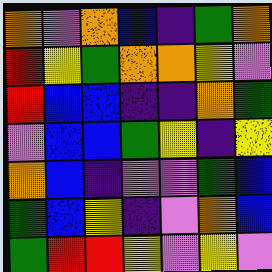[["orange", "violet", "orange", "blue", "indigo", "green", "orange"], ["red", "yellow", "green", "orange", "orange", "yellow", "violet"], ["red", "blue", "blue", "indigo", "indigo", "orange", "green"], ["violet", "blue", "blue", "green", "yellow", "indigo", "yellow"], ["orange", "blue", "indigo", "violet", "violet", "green", "blue"], ["green", "blue", "yellow", "indigo", "violet", "orange", "blue"], ["green", "red", "red", "yellow", "violet", "yellow", "violet"]]